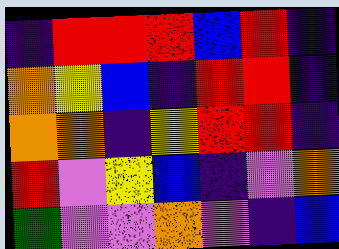[["indigo", "red", "red", "red", "blue", "red", "indigo"], ["orange", "yellow", "blue", "indigo", "red", "red", "indigo"], ["orange", "orange", "indigo", "yellow", "red", "red", "indigo"], ["red", "violet", "yellow", "blue", "indigo", "violet", "orange"], ["green", "violet", "violet", "orange", "violet", "indigo", "blue"]]